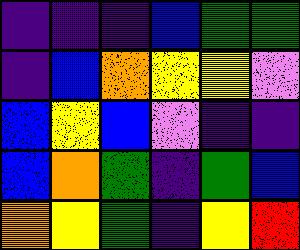[["indigo", "indigo", "indigo", "blue", "green", "green"], ["indigo", "blue", "orange", "yellow", "yellow", "violet"], ["blue", "yellow", "blue", "violet", "indigo", "indigo"], ["blue", "orange", "green", "indigo", "green", "blue"], ["orange", "yellow", "green", "indigo", "yellow", "red"]]